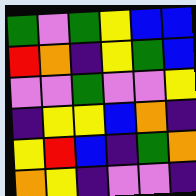[["green", "violet", "green", "yellow", "blue", "blue"], ["red", "orange", "indigo", "yellow", "green", "blue"], ["violet", "violet", "green", "violet", "violet", "yellow"], ["indigo", "yellow", "yellow", "blue", "orange", "indigo"], ["yellow", "red", "blue", "indigo", "green", "orange"], ["orange", "yellow", "indigo", "violet", "violet", "indigo"]]